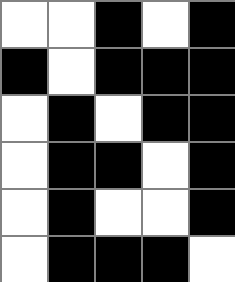[["white", "white", "black", "white", "black"], ["black", "white", "black", "black", "black"], ["white", "black", "white", "black", "black"], ["white", "black", "black", "white", "black"], ["white", "black", "white", "white", "black"], ["white", "black", "black", "black", "white"]]